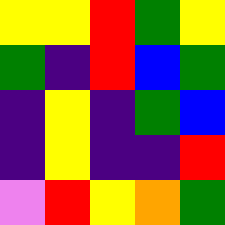[["yellow", "yellow", "red", "green", "yellow"], ["green", "indigo", "red", "blue", "green"], ["indigo", "yellow", "indigo", "green", "blue"], ["indigo", "yellow", "indigo", "indigo", "red"], ["violet", "red", "yellow", "orange", "green"]]